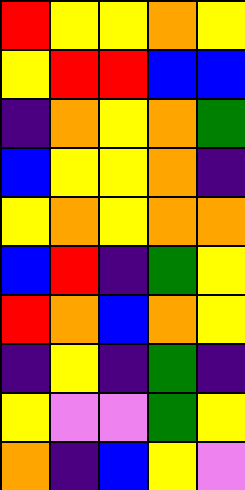[["red", "yellow", "yellow", "orange", "yellow"], ["yellow", "red", "red", "blue", "blue"], ["indigo", "orange", "yellow", "orange", "green"], ["blue", "yellow", "yellow", "orange", "indigo"], ["yellow", "orange", "yellow", "orange", "orange"], ["blue", "red", "indigo", "green", "yellow"], ["red", "orange", "blue", "orange", "yellow"], ["indigo", "yellow", "indigo", "green", "indigo"], ["yellow", "violet", "violet", "green", "yellow"], ["orange", "indigo", "blue", "yellow", "violet"]]